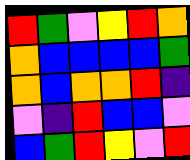[["red", "green", "violet", "yellow", "red", "orange"], ["orange", "blue", "blue", "blue", "blue", "green"], ["orange", "blue", "orange", "orange", "red", "indigo"], ["violet", "indigo", "red", "blue", "blue", "violet"], ["blue", "green", "red", "yellow", "violet", "red"]]